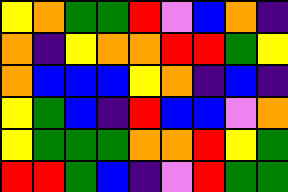[["yellow", "orange", "green", "green", "red", "violet", "blue", "orange", "indigo"], ["orange", "indigo", "yellow", "orange", "orange", "red", "red", "green", "yellow"], ["orange", "blue", "blue", "blue", "yellow", "orange", "indigo", "blue", "indigo"], ["yellow", "green", "blue", "indigo", "red", "blue", "blue", "violet", "orange"], ["yellow", "green", "green", "green", "orange", "orange", "red", "yellow", "green"], ["red", "red", "green", "blue", "indigo", "violet", "red", "green", "green"]]